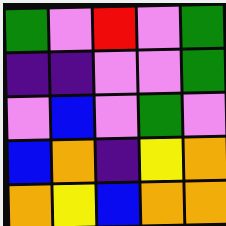[["green", "violet", "red", "violet", "green"], ["indigo", "indigo", "violet", "violet", "green"], ["violet", "blue", "violet", "green", "violet"], ["blue", "orange", "indigo", "yellow", "orange"], ["orange", "yellow", "blue", "orange", "orange"]]